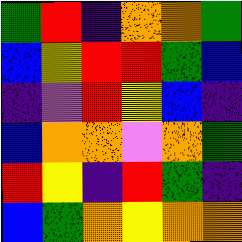[["green", "red", "indigo", "orange", "orange", "green"], ["blue", "yellow", "red", "red", "green", "blue"], ["indigo", "violet", "red", "yellow", "blue", "indigo"], ["blue", "orange", "orange", "violet", "orange", "green"], ["red", "yellow", "indigo", "red", "green", "indigo"], ["blue", "green", "orange", "yellow", "orange", "orange"]]